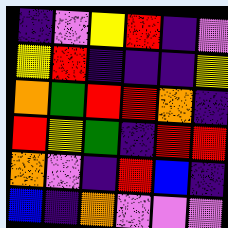[["indigo", "violet", "yellow", "red", "indigo", "violet"], ["yellow", "red", "indigo", "indigo", "indigo", "yellow"], ["orange", "green", "red", "red", "orange", "indigo"], ["red", "yellow", "green", "indigo", "red", "red"], ["orange", "violet", "indigo", "red", "blue", "indigo"], ["blue", "indigo", "orange", "violet", "violet", "violet"]]